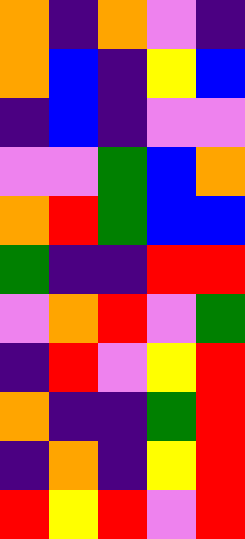[["orange", "indigo", "orange", "violet", "indigo"], ["orange", "blue", "indigo", "yellow", "blue"], ["indigo", "blue", "indigo", "violet", "violet"], ["violet", "violet", "green", "blue", "orange"], ["orange", "red", "green", "blue", "blue"], ["green", "indigo", "indigo", "red", "red"], ["violet", "orange", "red", "violet", "green"], ["indigo", "red", "violet", "yellow", "red"], ["orange", "indigo", "indigo", "green", "red"], ["indigo", "orange", "indigo", "yellow", "red"], ["red", "yellow", "red", "violet", "red"]]